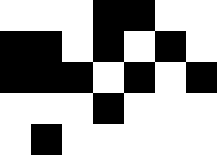[["white", "white", "white", "black", "black", "white", "white"], ["black", "black", "white", "black", "white", "black", "white"], ["black", "black", "black", "white", "black", "white", "black"], ["white", "white", "white", "black", "white", "white", "white"], ["white", "black", "white", "white", "white", "white", "white"]]